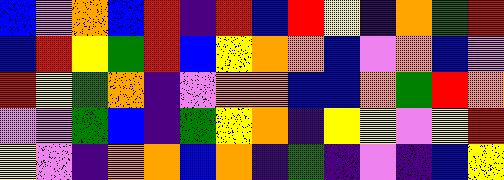[["blue", "violet", "orange", "blue", "red", "indigo", "red", "blue", "red", "yellow", "indigo", "orange", "green", "red"], ["blue", "red", "yellow", "green", "red", "blue", "yellow", "orange", "orange", "blue", "violet", "orange", "blue", "violet"], ["red", "yellow", "green", "orange", "indigo", "violet", "orange", "orange", "blue", "blue", "orange", "green", "red", "orange"], ["violet", "violet", "green", "blue", "indigo", "green", "yellow", "orange", "indigo", "yellow", "yellow", "violet", "yellow", "red"], ["yellow", "violet", "indigo", "orange", "orange", "blue", "orange", "indigo", "green", "indigo", "violet", "indigo", "blue", "yellow"]]